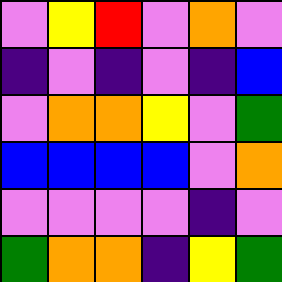[["violet", "yellow", "red", "violet", "orange", "violet"], ["indigo", "violet", "indigo", "violet", "indigo", "blue"], ["violet", "orange", "orange", "yellow", "violet", "green"], ["blue", "blue", "blue", "blue", "violet", "orange"], ["violet", "violet", "violet", "violet", "indigo", "violet"], ["green", "orange", "orange", "indigo", "yellow", "green"]]